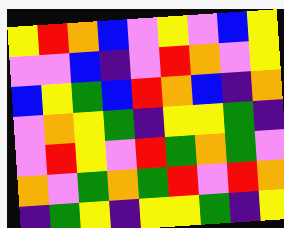[["yellow", "red", "orange", "blue", "violet", "yellow", "violet", "blue", "yellow"], ["violet", "violet", "blue", "indigo", "violet", "red", "orange", "violet", "yellow"], ["blue", "yellow", "green", "blue", "red", "orange", "blue", "indigo", "orange"], ["violet", "orange", "yellow", "green", "indigo", "yellow", "yellow", "green", "indigo"], ["violet", "red", "yellow", "violet", "red", "green", "orange", "green", "violet"], ["orange", "violet", "green", "orange", "green", "red", "violet", "red", "orange"], ["indigo", "green", "yellow", "indigo", "yellow", "yellow", "green", "indigo", "yellow"]]